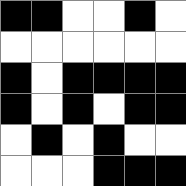[["black", "black", "white", "white", "black", "white"], ["white", "white", "white", "white", "white", "white"], ["black", "white", "black", "black", "black", "black"], ["black", "white", "black", "white", "black", "black"], ["white", "black", "white", "black", "white", "white"], ["white", "white", "white", "black", "black", "black"]]